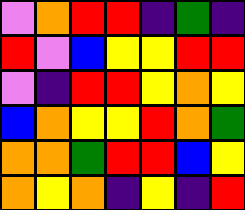[["violet", "orange", "red", "red", "indigo", "green", "indigo"], ["red", "violet", "blue", "yellow", "yellow", "red", "red"], ["violet", "indigo", "red", "red", "yellow", "orange", "yellow"], ["blue", "orange", "yellow", "yellow", "red", "orange", "green"], ["orange", "orange", "green", "red", "red", "blue", "yellow"], ["orange", "yellow", "orange", "indigo", "yellow", "indigo", "red"]]